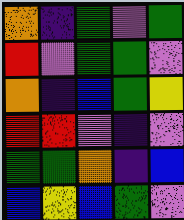[["orange", "indigo", "green", "violet", "green"], ["red", "violet", "green", "green", "violet"], ["orange", "indigo", "blue", "green", "yellow"], ["red", "red", "violet", "indigo", "violet"], ["green", "green", "orange", "indigo", "blue"], ["blue", "yellow", "blue", "green", "violet"]]